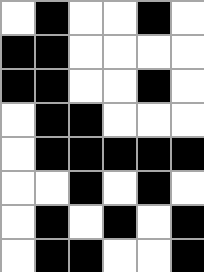[["white", "black", "white", "white", "black", "white"], ["black", "black", "white", "white", "white", "white"], ["black", "black", "white", "white", "black", "white"], ["white", "black", "black", "white", "white", "white"], ["white", "black", "black", "black", "black", "black"], ["white", "white", "black", "white", "black", "white"], ["white", "black", "white", "black", "white", "black"], ["white", "black", "black", "white", "white", "black"]]